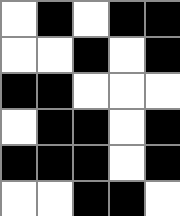[["white", "black", "white", "black", "black"], ["white", "white", "black", "white", "black"], ["black", "black", "white", "white", "white"], ["white", "black", "black", "white", "black"], ["black", "black", "black", "white", "black"], ["white", "white", "black", "black", "white"]]